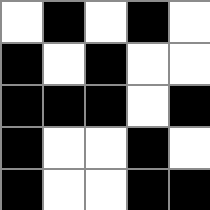[["white", "black", "white", "black", "white"], ["black", "white", "black", "white", "white"], ["black", "black", "black", "white", "black"], ["black", "white", "white", "black", "white"], ["black", "white", "white", "black", "black"]]